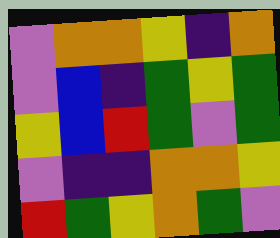[["violet", "orange", "orange", "yellow", "indigo", "orange"], ["violet", "blue", "indigo", "green", "yellow", "green"], ["yellow", "blue", "red", "green", "violet", "green"], ["violet", "indigo", "indigo", "orange", "orange", "yellow"], ["red", "green", "yellow", "orange", "green", "violet"]]